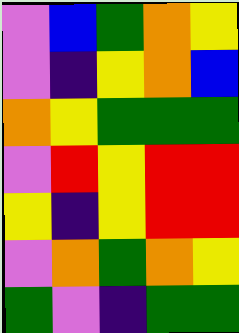[["violet", "blue", "green", "orange", "yellow"], ["violet", "indigo", "yellow", "orange", "blue"], ["orange", "yellow", "green", "green", "green"], ["violet", "red", "yellow", "red", "red"], ["yellow", "indigo", "yellow", "red", "red"], ["violet", "orange", "green", "orange", "yellow"], ["green", "violet", "indigo", "green", "green"]]